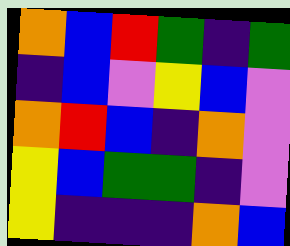[["orange", "blue", "red", "green", "indigo", "green"], ["indigo", "blue", "violet", "yellow", "blue", "violet"], ["orange", "red", "blue", "indigo", "orange", "violet"], ["yellow", "blue", "green", "green", "indigo", "violet"], ["yellow", "indigo", "indigo", "indigo", "orange", "blue"]]